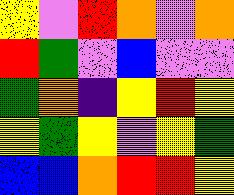[["yellow", "violet", "red", "orange", "violet", "orange"], ["red", "green", "violet", "blue", "violet", "violet"], ["green", "orange", "indigo", "yellow", "red", "yellow"], ["yellow", "green", "yellow", "violet", "yellow", "green"], ["blue", "blue", "orange", "red", "red", "yellow"]]